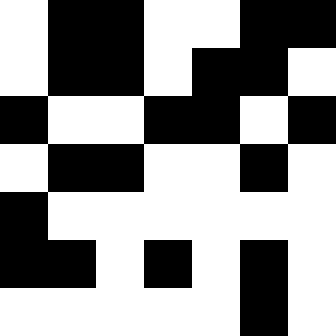[["white", "black", "black", "white", "white", "black", "black"], ["white", "black", "black", "white", "black", "black", "white"], ["black", "white", "white", "black", "black", "white", "black"], ["white", "black", "black", "white", "white", "black", "white"], ["black", "white", "white", "white", "white", "white", "white"], ["black", "black", "white", "black", "white", "black", "white"], ["white", "white", "white", "white", "white", "black", "white"]]